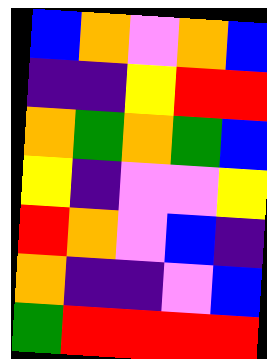[["blue", "orange", "violet", "orange", "blue"], ["indigo", "indigo", "yellow", "red", "red"], ["orange", "green", "orange", "green", "blue"], ["yellow", "indigo", "violet", "violet", "yellow"], ["red", "orange", "violet", "blue", "indigo"], ["orange", "indigo", "indigo", "violet", "blue"], ["green", "red", "red", "red", "red"]]